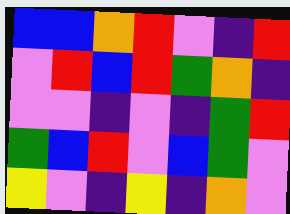[["blue", "blue", "orange", "red", "violet", "indigo", "red"], ["violet", "red", "blue", "red", "green", "orange", "indigo"], ["violet", "violet", "indigo", "violet", "indigo", "green", "red"], ["green", "blue", "red", "violet", "blue", "green", "violet"], ["yellow", "violet", "indigo", "yellow", "indigo", "orange", "violet"]]